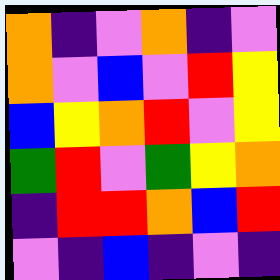[["orange", "indigo", "violet", "orange", "indigo", "violet"], ["orange", "violet", "blue", "violet", "red", "yellow"], ["blue", "yellow", "orange", "red", "violet", "yellow"], ["green", "red", "violet", "green", "yellow", "orange"], ["indigo", "red", "red", "orange", "blue", "red"], ["violet", "indigo", "blue", "indigo", "violet", "indigo"]]